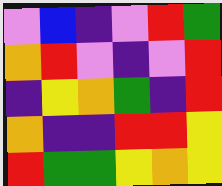[["violet", "blue", "indigo", "violet", "red", "green"], ["orange", "red", "violet", "indigo", "violet", "red"], ["indigo", "yellow", "orange", "green", "indigo", "red"], ["orange", "indigo", "indigo", "red", "red", "yellow"], ["red", "green", "green", "yellow", "orange", "yellow"]]